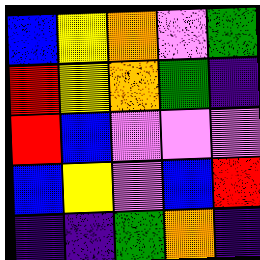[["blue", "yellow", "orange", "violet", "green"], ["red", "yellow", "orange", "green", "indigo"], ["red", "blue", "violet", "violet", "violet"], ["blue", "yellow", "violet", "blue", "red"], ["indigo", "indigo", "green", "orange", "indigo"]]